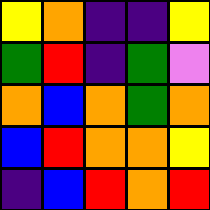[["yellow", "orange", "indigo", "indigo", "yellow"], ["green", "red", "indigo", "green", "violet"], ["orange", "blue", "orange", "green", "orange"], ["blue", "red", "orange", "orange", "yellow"], ["indigo", "blue", "red", "orange", "red"]]